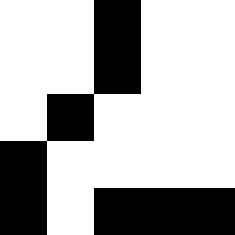[["white", "white", "black", "white", "white"], ["white", "white", "black", "white", "white"], ["white", "black", "white", "white", "white"], ["black", "white", "white", "white", "white"], ["black", "white", "black", "black", "black"]]